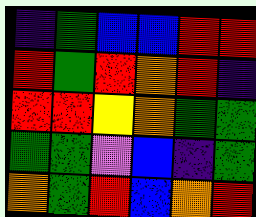[["indigo", "green", "blue", "blue", "red", "red"], ["red", "green", "red", "orange", "red", "indigo"], ["red", "red", "yellow", "orange", "green", "green"], ["green", "green", "violet", "blue", "indigo", "green"], ["orange", "green", "red", "blue", "orange", "red"]]